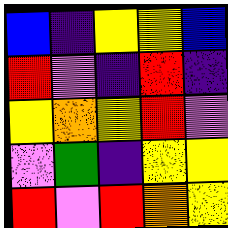[["blue", "indigo", "yellow", "yellow", "blue"], ["red", "violet", "indigo", "red", "indigo"], ["yellow", "orange", "yellow", "red", "violet"], ["violet", "green", "indigo", "yellow", "yellow"], ["red", "violet", "red", "orange", "yellow"]]